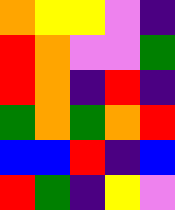[["orange", "yellow", "yellow", "violet", "indigo"], ["red", "orange", "violet", "violet", "green"], ["red", "orange", "indigo", "red", "indigo"], ["green", "orange", "green", "orange", "red"], ["blue", "blue", "red", "indigo", "blue"], ["red", "green", "indigo", "yellow", "violet"]]